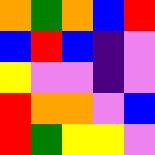[["orange", "green", "orange", "blue", "red"], ["blue", "red", "blue", "indigo", "violet"], ["yellow", "violet", "violet", "indigo", "violet"], ["red", "orange", "orange", "violet", "blue"], ["red", "green", "yellow", "yellow", "violet"]]